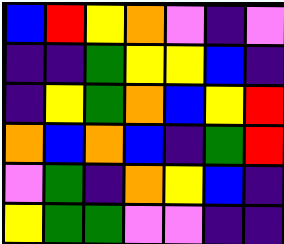[["blue", "red", "yellow", "orange", "violet", "indigo", "violet"], ["indigo", "indigo", "green", "yellow", "yellow", "blue", "indigo"], ["indigo", "yellow", "green", "orange", "blue", "yellow", "red"], ["orange", "blue", "orange", "blue", "indigo", "green", "red"], ["violet", "green", "indigo", "orange", "yellow", "blue", "indigo"], ["yellow", "green", "green", "violet", "violet", "indigo", "indigo"]]